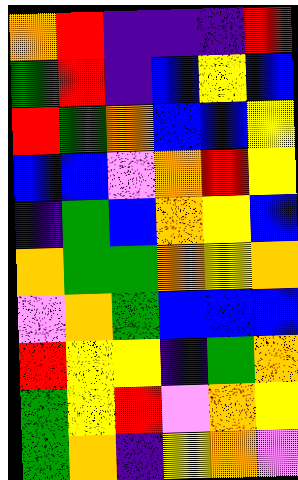[["orange", "red", "indigo", "indigo", "indigo", "red"], ["green", "red", "indigo", "blue", "yellow", "blue"], ["red", "green", "orange", "blue", "blue", "yellow"], ["blue", "blue", "violet", "orange", "red", "yellow"], ["indigo", "green", "blue", "orange", "yellow", "blue"], ["orange", "green", "green", "orange", "yellow", "orange"], ["violet", "orange", "green", "blue", "blue", "blue"], ["red", "yellow", "yellow", "indigo", "green", "orange"], ["green", "yellow", "red", "violet", "orange", "yellow"], ["green", "orange", "indigo", "yellow", "orange", "violet"]]